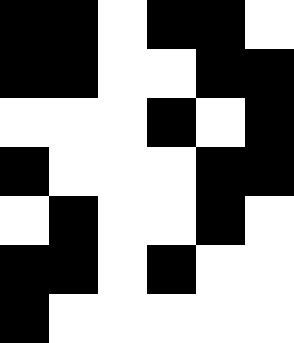[["black", "black", "white", "black", "black", "white"], ["black", "black", "white", "white", "black", "black"], ["white", "white", "white", "black", "white", "black"], ["black", "white", "white", "white", "black", "black"], ["white", "black", "white", "white", "black", "white"], ["black", "black", "white", "black", "white", "white"], ["black", "white", "white", "white", "white", "white"]]